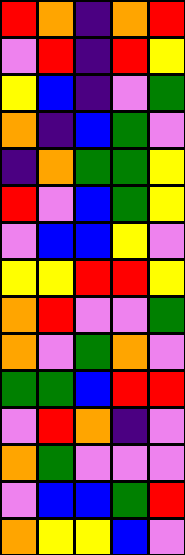[["red", "orange", "indigo", "orange", "red"], ["violet", "red", "indigo", "red", "yellow"], ["yellow", "blue", "indigo", "violet", "green"], ["orange", "indigo", "blue", "green", "violet"], ["indigo", "orange", "green", "green", "yellow"], ["red", "violet", "blue", "green", "yellow"], ["violet", "blue", "blue", "yellow", "violet"], ["yellow", "yellow", "red", "red", "yellow"], ["orange", "red", "violet", "violet", "green"], ["orange", "violet", "green", "orange", "violet"], ["green", "green", "blue", "red", "red"], ["violet", "red", "orange", "indigo", "violet"], ["orange", "green", "violet", "violet", "violet"], ["violet", "blue", "blue", "green", "red"], ["orange", "yellow", "yellow", "blue", "violet"]]